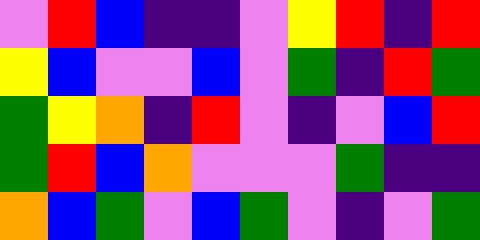[["violet", "red", "blue", "indigo", "indigo", "violet", "yellow", "red", "indigo", "red"], ["yellow", "blue", "violet", "violet", "blue", "violet", "green", "indigo", "red", "green"], ["green", "yellow", "orange", "indigo", "red", "violet", "indigo", "violet", "blue", "red"], ["green", "red", "blue", "orange", "violet", "violet", "violet", "green", "indigo", "indigo"], ["orange", "blue", "green", "violet", "blue", "green", "violet", "indigo", "violet", "green"]]